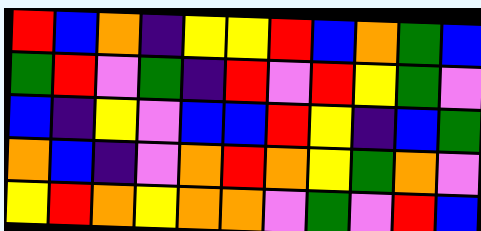[["red", "blue", "orange", "indigo", "yellow", "yellow", "red", "blue", "orange", "green", "blue"], ["green", "red", "violet", "green", "indigo", "red", "violet", "red", "yellow", "green", "violet"], ["blue", "indigo", "yellow", "violet", "blue", "blue", "red", "yellow", "indigo", "blue", "green"], ["orange", "blue", "indigo", "violet", "orange", "red", "orange", "yellow", "green", "orange", "violet"], ["yellow", "red", "orange", "yellow", "orange", "orange", "violet", "green", "violet", "red", "blue"]]